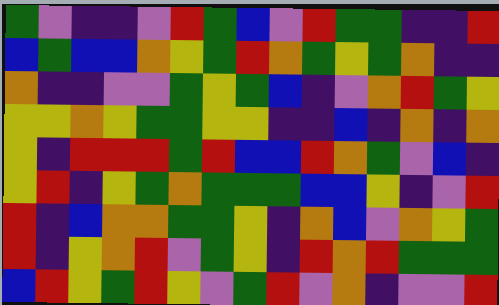[["green", "violet", "indigo", "indigo", "violet", "red", "green", "blue", "violet", "red", "green", "green", "indigo", "indigo", "red"], ["blue", "green", "blue", "blue", "orange", "yellow", "green", "red", "orange", "green", "yellow", "green", "orange", "indigo", "indigo"], ["orange", "indigo", "indigo", "violet", "violet", "green", "yellow", "green", "blue", "indigo", "violet", "orange", "red", "green", "yellow"], ["yellow", "yellow", "orange", "yellow", "green", "green", "yellow", "yellow", "indigo", "indigo", "blue", "indigo", "orange", "indigo", "orange"], ["yellow", "indigo", "red", "red", "red", "green", "red", "blue", "blue", "red", "orange", "green", "violet", "blue", "indigo"], ["yellow", "red", "indigo", "yellow", "green", "orange", "green", "green", "green", "blue", "blue", "yellow", "indigo", "violet", "red"], ["red", "indigo", "blue", "orange", "orange", "green", "green", "yellow", "indigo", "orange", "blue", "violet", "orange", "yellow", "green"], ["red", "indigo", "yellow", "orange", "red", "violet", "green", "yellow", "indigo", "red", "orange", "red", "green", "green", "green"], ["blue", "red", "yellow", "green", "red", "yellow", "violet", "green", "red", "violet", "orange", "indigo", "violet", "violet", "red"]]